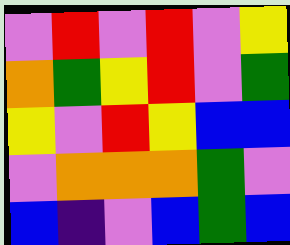[["violet", "red", "violet", "red", "violet", "yellow"], ["orange", "green", "yellow", "red", "violet", "green"], ["yellow", "violet", "red", "yellow", "blue", "blue"], ["violet", "orange", "orange", "orange", "green", "violet"], ["blue", "indigo", "violet", "blue", "green", "blue"]]